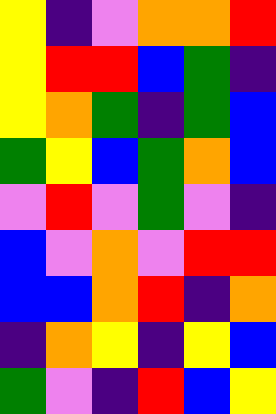[["yellow", "indigo", "violet", "orange", "orange", "red"], ["yellow", "red", "red", "blue", "green", "indigo"], ["yellow", "orange", "green", "indigo", "green", "blue"], ["green", "yellow", "blue", "green", "orange", "blue"], ["violet", "red", "violet", "green", "violet", "indigo"], ["blue", "violet", "orange", "violet", "red", "red"], ["blue", "blue", "orange", "red", "indigo", "orange"], ["indigo", "orange", "yellow", "indigo", "yellow", "blue"], ["green", "violet", "indigo", "red", "blue", "yellow"]]